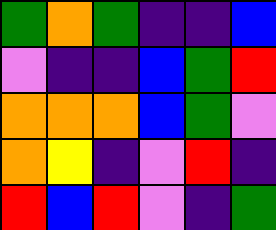[["green", "orange", "green", "indigo", "indigo", "blue"], ["violet", "indigo", "indigo", "blue", "green", "red"], ["orange", "orange", "orange", "blue", "green", "violet"], ["orange", "yellow", "indigo", "violet", "red", "indigo"], ["red", "blue", "red", "violet", "indigo", "green"]]